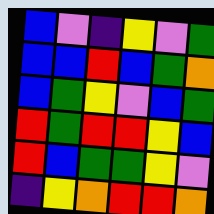[["blue", "violet", "indigo", "yellow", "violet", "green"], ["blue", "blue", "red", "blue", "green", "orange"], ["blue", "green", "yellow", "violet", "blue", "green"], ["red", "green", "red", "red", "yellow", "blue"], ["red", "blue", "green", "green", "yellow", "violet"], ["indigo", "yellow", "orange", "red", "red", "orange"]]